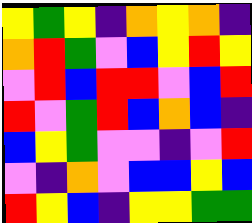[["yellow", "green", "yellow", "indigo", "orange", "yellow", "orange", "indigo"], ["orange", "red", "green", "violet", "blue", "yellow", "red", "yellow"], ["violet", "red", "blue", "red", "red", "violet", "blue", "red"], ["red", "violet", "green", "red", "blue", "orange", "blue", "indigo"], ["blue", "yellow", "green", "violet", "violet", "indigo", "violet", "red"], ["violet", "indigo", "orange", "violet", "blue", "blue", "yellow", "blue"], ["red", "yellow", "blue", "indigo", "yellow", "yellow", "green", "green"]]